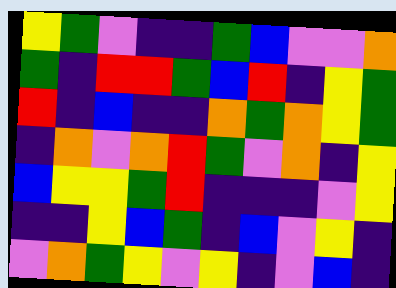[["yellow", "green", "violet", "indigo", "indigo", "green", "blue", "violet", "violet", "orange"], ["green", "indigo", "red", "red", "green", "blue", "red", "indigo", "yellow", "green"], ["red", "indigo", "blue", "indigo", "indigo", "orange", "green", "orange", "yellow", "green"], ["indigo", "orange", "violet", "orange", "red", "green", "violet", "orange", "indigo", "yellow"], ["blue", "yellow", "yellow", "green", "red", "indigo", "indigo", "indigo", "violet", "yellow"], ["indigo", "indigo", "yellow", "blue", "green", "indigo", "blue", "violet", "yellow", "indigo"], ["violet", "orange", "green", "yellow", "violet", "yellow", "indigo", "violet", "blue", "indigo"]]